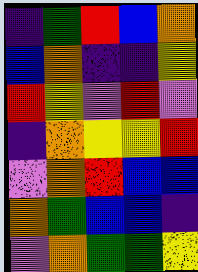[["indigo", "green", "red", "blue", "orange"], ["blue", "orange", "indigo", "indigo", "yellow"], ["red", "yellow", "violet", "red", "violet"], ["indigo", "orange", "yellow", "yellow", "red"], ["violet", "orange", "red", "blue", "blue"], ["orange", "green", "blue", "blue", "indigo"], ["violet", "orange", "green", "green", "yellow"]]